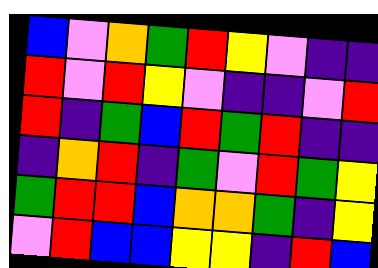[["blue", "violet", "orange", "green", "red", "yellow", "violet", "indigo", "indigo"], ["red", "violet", "red", "yellow", "violet", "indigo", "indigo", "violet", "red"], ["red", "indigo", "green", "blue", "red", "green", "red", "indigo", "indigo"], ["indigo", "orange", "red", "indigo", "green", "violet", "red", "green", "yellow"], ["green", "red", "red", "blue", "orange", "orange", "green", "indigo", "yellow"], ["violet", "red", "blue", "blue", "yellow", "yellow", "indigo", "red", "blue"]]